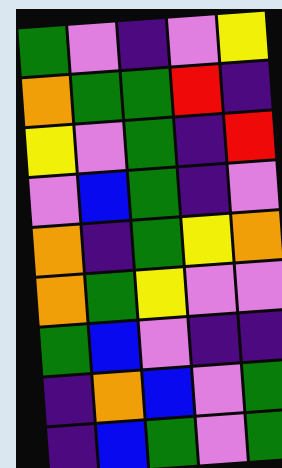[["green", "violet", "indigo", "violet", "yellow"], ["orange", "green", "green", "red", "indigo"], ["yellow", "violet", "green", "indigo", "red"], ["violet", "blue", "green", "indigo", "violet"], ["orange", "indigo", "green", "yellow", "orange"], ["orange", "green", "yellow", "violet", "violet"], ["green", "blue", "violet", "indigo", "indigo"], ["indigo", "orange", "blue", "violet", "green"], ["indigo", "blue", "green", "violet", "green"]]